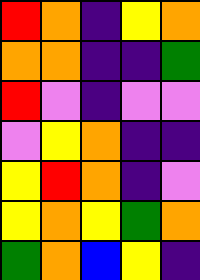[["red", "orange", "indigo", "yellow", "orange"], ["orange", "orange", "indigo", "indigo", "green"], ["red", "violet", "indigo", "violet", "violet"], ["violet", "yellow", "orange", "indigo", "indigo"], ["yellow", "red", "orange", "indigo", "violet"], ["yellow", "orange", "yellow", "green", "orange"], ["green", "orange", "blue", "yellow", "indigo"]]